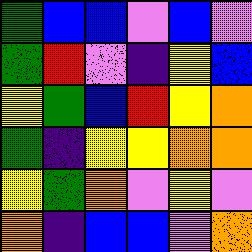[["green", "blue", "blue", "violet", "blue", "violet"], ["green", "red", "violet", "indigo", "yellow", "blue"], ["yellow", "green", "blue", "red", "yellow", "orange"], ["green", "indigo", "yellow", "yellow", "orange", "orange"], ["yellow", "green", "orange", "violet", "yellow", "violet"], ["orange", "indigo", "blue", "blue", "violet", "orange"]]